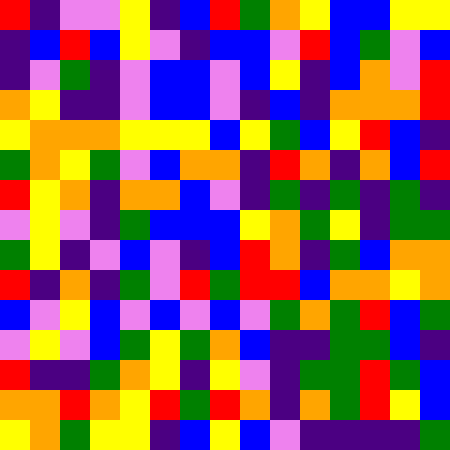[["red", "indigo", "violet", "violet", "yellow", "indigo", "blue", "red", "green", "orange", "yellow", "blue", "blue", "yellow", "yellow"], ["indigo", "blue", "red", "blue", "yellow", "violet", "indigo", "blue", "blue", "violet", "red", "blue", "green", "violet", "blue"], ["indigo", "violet", "green", "indigo", "violet", "blue", "blue", "violet", "blue", "yellow", "indigo", "blue", "orange", "violet", "red"], ["orange", "yellow", "indigo", "indigo", "violet", "blue", "blue", "violet", "indigo", "blue", "indigo", "orange", "orange", "orange", "red"], ["yellow", "orange", "orange", "orange", "yellow", "yellow", "yellow", "blue", "yellow", "green", "blue", "yellow", "red", "blue", "indigo"], ["green", "orange", "yellow", "green", "violet", "blue", "orange", "orange", "indigo", "red", "orange", "indigo", "orange", "blue", "red"], ["red", "yellow", "orange", "indigo", "orange", "orange", "blue", "violet", "indigo", "green", "indigo", "green", "indigo", "green", "indigo"], ["violet", "yellow", "violet", "indigo", "green", "blue", "blue", "blue", "yellow", "orange", "green", "yellow", "indigo", "green", "green"], ["green", "yellow", "indigo", "violet", "blue", "violet", "indigo", "blue", "red", "orange", "indigo", "green", "blue", "orange", "orange"], ["red", "indigo", "orange", "indigo", "green", "violet", "red", "green", "red", "red", "blue", "orange", "orange", "yellow", "orange"], ["blue", "violet", "yellow", "blue", "violet", "blue", "violet", "blue", "violet", "green", "orange", "green", "red", "blue", "green"], ["violet", "yellow", "violet", "blue", "green", "yellow", "green", "orange", "blue", "indigo", "indigo", "green", "green", "blue", "indigo"], ["red", "indigo", "indigo", "green", "orange", "yellow", "indigo", "yellow", "violet", "indigo", "green", "green", "red", "green", "blue"], ["orange", "orange", "red", "orange", "yellow", "red", "green", "red", "orange", "indigo", "orange", "green", "red", "yellow", "blue"], ["yellow", "orange", "green", "yellow", "yellow", "indigo", "blue", "yellow", "blue", "violet", "indigo", "indigo", "indigo", "indigo", "green"]]